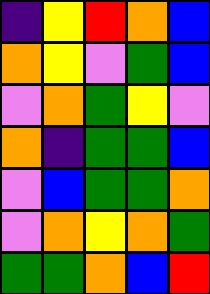[["indigo", "yellow", "red", "orange", "blue"], ["orange", "yellow", "violet", "green", "blue"], ["violet", "orange", "green", "yellow", "violet"], ["orange", "indigo", "green", "green", "blue"], ["violet", "blue", "green", "green", "orange"], ["violet", "orange", "yellow", "orange", "green"], ["green", "green", "orange", "blue", "red"]]